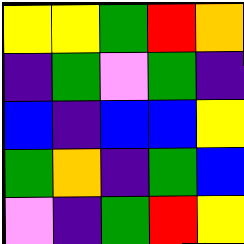[["yellow", "yellow", "green", "red", "orange"], ["indigo", "green", "violet", "green", "indigo"], ["blue", "indigo", "blue", "blue", "yellow"], ["green", "orange", "indigo", "green", "blue"], ["violet", "indigo", "green", "red", "yellow"]]